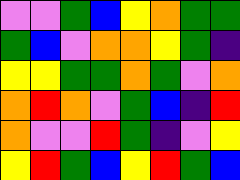[["violet", "violet", "green", "blue", "yellow", "orange", "green", "green"], ["green", "blue", "violet", "orange", "orange", "yellow", "green", "indigo"], ["yellow", "yellow", "green", "green", "orange", "green", "violet", "orange"], ["orange", "red", "orange", "violet", "green", "blue", "indigo", "red"], ["orange", "violet", "violet", "red", "green", "indigo", "violet", "yellow"], ["yellow", "red", "green", "blue", "yellow", "red", "green", "blue"]]